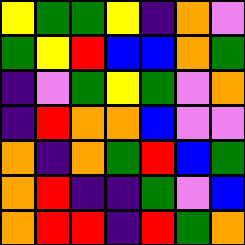[["yellow", "green", "green", "yellow", "indigo", "orange", "violet"], ["green", "yellow", "red", "blue", "blue", "orange", "green"], ["indigo", "violet", "green", "yellow", "green", "violet", "orange"], ["indigo", "red", "orange", "orange", "blue", "violet", "violet"], ["orange", "indigo", "orange", "green", "red", "blue", "green"], ["orange", "red", "indigo", "indigo", "green", "violet", "blue"], ["orange", "red", "red", "indigo", "red", "green", "orange"]]